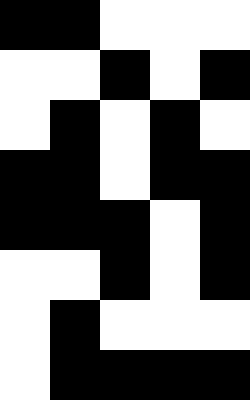[["black", "black", "white", "white", "white"], ["white", "white", "black", "white", "black"], ["white", "black", "white", "black", "white"], ["black", "black", "white", "black", "black"], ["black", "black", "black", "white", "black"], ["white", "white", "black", "white", "black"], ["white", "black", "white", "white", "white"], ["white", "black", "black", "black", "black"]]